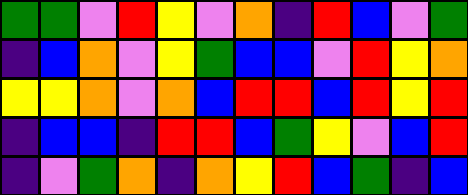[["green", "green", "violet", "red", "yellow", "violet", "orange", "indigo", "red", "blue", "violet", "green"], ["indigo", "blue", "orange", "violet", "yellow", "green", "blue", "blue", "violet", "red", "yellow", "orange"], ["yellow", "yellow", "orange", "violet", "orange", "blue", "red", "red", "blue", "red", "yellow", "red"], ["indigo", "blue", "blue", "indigo", "red", "red", "blue", "green", "yellow", "violet", "blue", "red"], ["indigo", "violet", "green", "orange", "indigo", "orange", "yellow", "red", "blue", "green", "indigo", "blue"]]